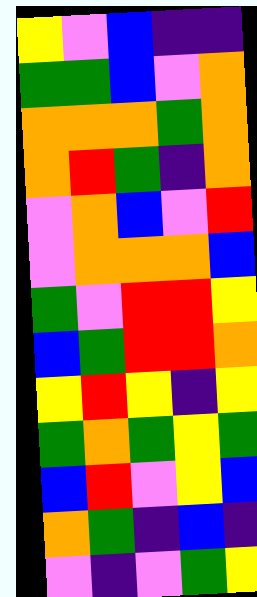[["yellow", "violet", "blue", "indigo", "indigo"], ["green", "green", "blue", "violet", "orange"], ["orange", "orange", "orange", "green", "orange"], ["orange", "red", "green", "indigo", "orange"], ["violet", "orange", "blue", "violet", "red"], ["violet", "orange", "orange", "orange", "blue"], ["green", "violet", "red", "red", "yellow"], ["blue", "green", "red", "red", "orange"], ["yellow", "red", "yellow", "indigo", "yellow"], ["green", "orange", "green", "yellow", "green"], ["blue", "red", "violet", "yellow", "blue"], ["orange", "green", "indigo", "blue", "indigo"], ["violet", "indigo", "violet", "green", "yellow"]]